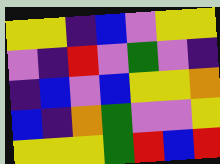[["yellow", "yellow", "indigo", "blue", "violet", "yellow", "yellow"], ["violet", "indigo", "red", "violet", "green", "violet", "indigo"], ["indigo", "blue", "violet", "blue", "yellow", "yellow", "orange"], ["blue", "indigo", "orange", "green", "violet", "violet", "yellow"], ["yellow", "yellow", "yellow", "green", "red", "blue", "red"]]